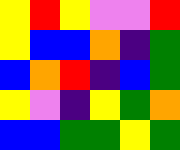[["yellow", "red", "yellow", "violet", "violet", "red"], ["yellow", "blue", "blue", "orange", "indigo", "green"], ["blue", "orange", "red", "indigo", "blue", "green"], ["yellow", "violet", "indigo", "yellow", "green", "orange"], ["blue", "blue", "green", "green", "yellow", "green"]]